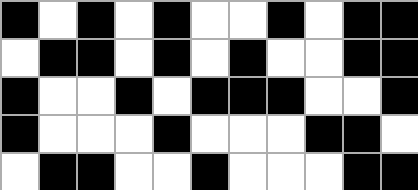[["black", "white", "black", "white", "black", "white", "white", "black", "white", "black", "black"], ["white", "black", "black", "white", "black", "white", "black", "white", "white", "black", "black"], ["black", "white", "white", "black", "white", "black", "black", "black", "white", "white", "black"], ["black", "white", "white", "white", "black", "white", "white", "white", "black", "black", "white"], ["white", "black", "black", "white", "white", "black", "white", "white", "white", "black", "black"]]